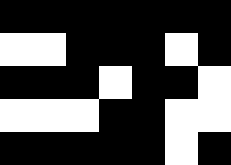[["black", "black", "black", "black", "black", "black", "black"], ["white", "white", "black", "black", "black", "white", "black"], ["black", "black", "black", "white", "black", "black", "white"], ["white", "white", "white", "black", "black", "white", "white"], ["black", "black", "black", "black", "black", "white", "black"]]